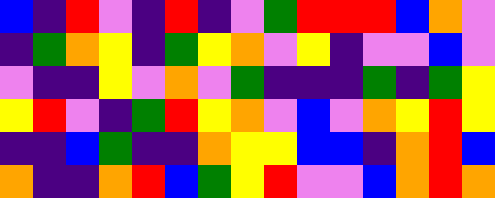[["blue", "indigo", "red", "violet", "indigo", "red", "indigo", "violet", "green", "red", "red", "red", "blue", "orange", "violet"], ["indigo", "green", "orange", "yellow", "indigo", "green", "yellow", "orange", "violet", "yellow", "indigo", "violet", "violet", "blue", "violet"], ["violet", "indigo", "indigo", "yellow", "violet", "orange", "violet", "green", "indigo", "indigo", "indigo", "green", "indigo", "green", "yellow"], ["yellow", "red", "violet", "indigo", "green", "red", "yellow", "orange", "violet", "blue", "violet", "orange", "yellow", "red", "yellow"], ["indigo", "indigo", "blue", "green", "indigo", "indigo", "orange", "yellow", "yellow", "blue", "blue", "indigo", "orange", "red", "blue"], ["orange", "indigo", "indigo", "orange", "red", "blue", "green", "yellow", "red", "violet", "violet", "blue", "orange", "red", "orange"]]